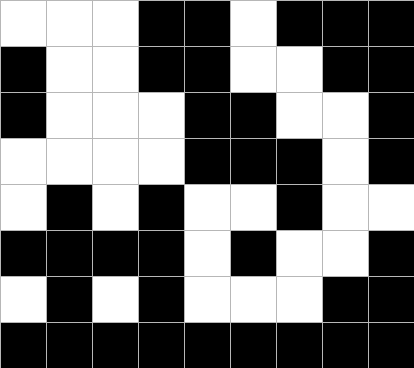[["white", "white", "white", "black", "black", "white", "black", "black", "black"], ["black", "white", "white", "black", "black", "white", "white", "black", "black"], ["black", "white", "white", "white", "black", "black", "white", "white", "black"], ["white", "white", "white", "white", "black", "black", "black", "white", "black"], ["white", "black", "white", "black", "white", "white", "black", "white", "white"], ["black", "black", "black", "black", "white", "black", "white", "white", "black"], ["white", "black", "white", "black", "white", "white", "white", "black", "black"], ["black", "black", "black", "black", "black", "black", "black", "black", "black"]]